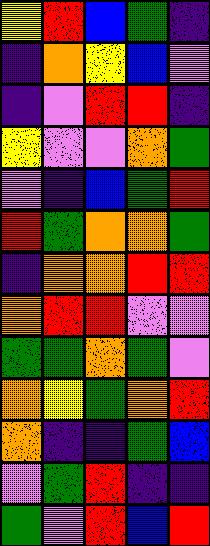[["yellow", "red", "blue", "green", "indigo"], ["indigo", "orange", "yellow", "blue", "violet"], ["indigo", "violet", "red", "red", "indigo"], ["yellow", "violet", "violet", "orange", "green"], ["violet", "indigo", "blue", "green", "red"], ["red", "green", "orange", "orange", "green"], ["indigo", "orange", "orange", "red", "red"], ["orange", "red", "red", "violet", "violet"], ["green", "green", "orange", "green", "violet"], ["orange", "yellow", "green", "orange", "red"], ["orange", "indigo", "indigo", "green", "blue"], ["violet", "green", "red", "indigo", "indigo"], ["green", "violet", "red", "blue", "red"]]